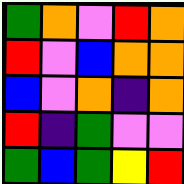[["green", "orange", "violet", "red", "orange"], ["red", "violet", "blue", "orange", "orange"], ["blue", "violet", "orange", "indigo", "orange"], ["red", "indigo", "green", "violet", "violet"], ["green", "blue", "green", "yellow", "red"]]